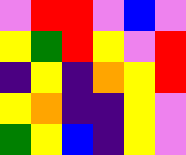[["violet", "red", "red", "violet", "blue", "violet"], ["yellow", "green", "red", "yellow", "violet", "red"], ["indigo", "yellow", "indigo", "orange", "yellow", "red"], ["yellow", "orange", "indigo", "indigo", "yellow", "violet"], ["green", "yellow", "blue", "indigo", "yellow", "violet"]]